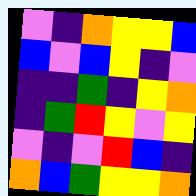[["violet", "indigo", "orange", "yellow", "yellow", "blue"], ["blue", "violet", "blue", "yellow", "indigo", "violet"], ["indigo", "indigo", "green", "indigo", "yellow", "orange"], ["indigo", "green", "red", "yellow", "violet", "yellow"], ["violet", "indigo", "violet", "red", "blue", "indigo"], ["orange", "blue", "green", "yellow", "yellow", "orange"]]